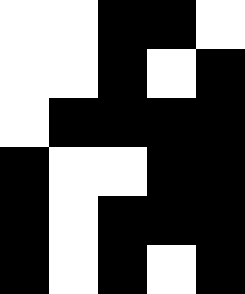[["white", "white", "black", "black", "white"], ["white", "white", "black", "white", "black"], ["white", "black", "black", "black", "black"], ["black", "white", "white", "black", "black"], ["black", "white", "black", "black", "black"], ["black", "white", "black", "white", "black"]]